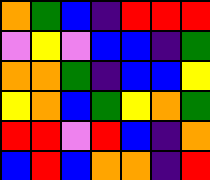[["orange", "green", "blue", "indigo", "red", "red", "red"], ["violet", "yellow", "violet", "blue", "blue", "indigo", "green"], ["orange", "orange", "green", "indigo", "blue", "blue", "yellow"], ["yellow", "orange", "blue", "green", "yellow", "orange", "green"], ["red", "red", "violet", "red", "blue", "indigo", "orange"], ["blue", "red", "blue", "orange", "orange", "indigo", "red"]]